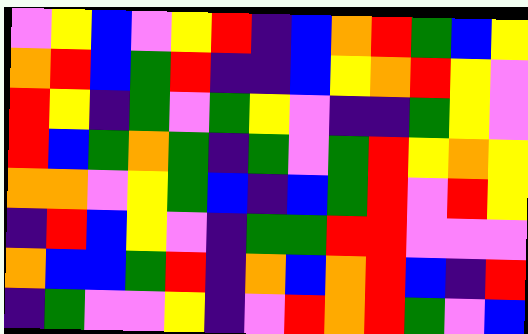[["violet", "yellow", "blue", "violet", "yellow", "red", "indigo", "blue", "orange", "red", "green", "blue", "yellow"], ["orange", "red", "blue", "green", "red", "indigo", "indigo", "blue", "yellow", "orange", "red", "yellow", "violet"], ["red", "yellow", "indigo", "green", "violet", "green", "yellow", "violet", "indigo", "indigo", "green", "yellow", "violet"], ["red", "blue", "green", "orange", "green", "indigo", "green", "violet", "green", "red", "yellow", "orange", "yellow"], ["orange", "orange", "violet", "yellow", "green", "blue", "indigo", "blue", "green", "red", "violet", "red", "yellow"], ["indigo", "red", "blue", "yellow", "violet", "indigo", "green", "green", "red", "red", "violet", "violet", "violet"], ["orange", "blue", "blue", "green", "red", "indigo", "orange", "blue", "orange", "red", "blue", "indigo", "red"], ["indigo", "green", "violet", "violet", "yellow", "indigo", "violet", "red", "orange", "red", "green", "violet", "blue"]]